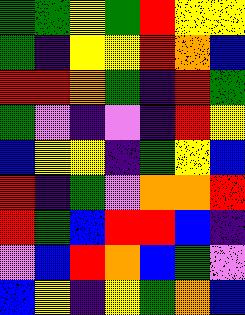[["green", "green", "yellow", "green", "red", "yellow", "yellow"], ["green", "indigo", "yellow", "yellow", "red", "orange", "blue"], ["red", "red", "orange", "green", "indigo", "red", "green"], ["green", "violet", "indigo", "violet", "indigo", "red", "yellow"], ["blue", "yellow", "yellow", "indigo", "green", "yellow", "blue"], ["red", "indigo", "green", "violet", "orange", "orange", "red"], ["red", "green", "blue", "red", "red", "blue", "indigo"], ["violet", "blue", "red", "orange", "blue", "green", "violet"], ["blue", "yellow", "indigo", "yellow", "green", "orange", "blue"]]